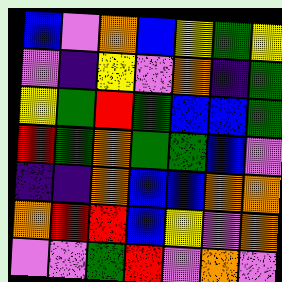[["blue", "violet", "orange", "blue", "yellow", "green", "yellow"], ["violet", "indigo", "yellow", "violet", "orange", "indigo", "green"], ["yellow", "green", "red", "green", "blue", "blue", "green"], ["red", "green", "orange", "green", "green", "blue", "violet"], ["indigo", "indigo", "orange", "blue", "blue", "orange", "orange"], ["orange", "red", "red", "blue", "yellow", "violet", "orange"], ["violet", "violet", "green", "red", "violet", "orange", "violet"]]